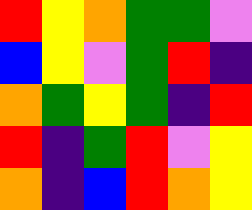[["red", "yellow", "orange", "green", "green", "violet"], ["blue", "yellow", "violet", "green", "red", "indigo"], ["orange", "green", "yellow", "green", "indigo", "red"], ["red", "indigo", "green", "red", "violet", "yellow"], ["orange", "indigo", "blue", "red", "orange", "yellow"]]